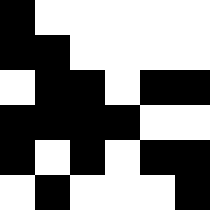[["black", "white", "white", "white", "white", "white"], ["black", "black", "white", "white", "white", "white"], ["white", "black", "black", "white", "black", "black"], ["black", "black", "black", "black", "white", "white"], ["black", "white", "black", "white", "black", "black"], ["white", "black", "white", "white", "white", "black"]]